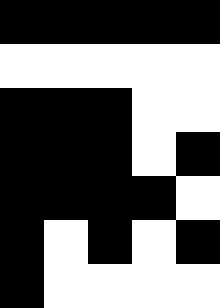[["black", "black", "black", "black", "black"], ["white", "white", "white", "white", "white"], ["black", "black", "black", "white", "white"], ["black", "black", "black", "white", "black"], ["black", "black", "black", "black", "white"], ["black", "white", "black", "white", "black"], ["black", "white", "white", "white", "white"]]